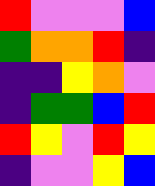[["red", "violet", "violet", "violet", "blue"], ["green", "orange", "orange", "red", "indigo"], ["indigo", "indigo", "yellow", "orange", "violet"], ["indigo", "green", "green", "blue", "red"], ["red", "yellow", "violet", "red", "yellow"], ["indigo", "violet", "violet", "yellow", "blue"]]